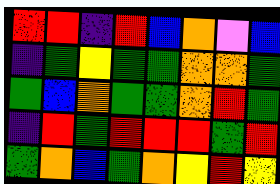[["red", "red", "indigo", "red", "blue", "orange", "violet", "blue"], ["indigo", "green", "yellow", "green", "green", "orange", "orange", "green"], ["green", "blue", "orange", "green", "green", "orange", "red", "green"], ["indigo", "red", "green", "red", "red", "red", "green", "red"], ["green", "orange", "blue", "green", "orange", "yellow", "red", "yellow"]]